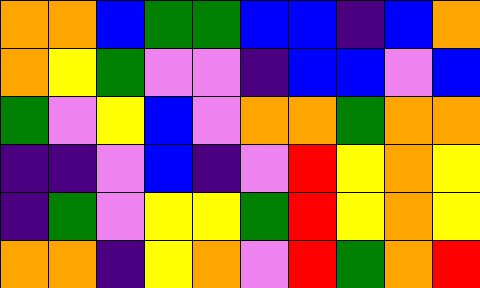[["orange", "orange", "blue", "green", "green", "blue", "blue", "indigo", "blue", "orange"], ["orange", "yellow", "green", "violet", "violet", "indigo", "blue", "blue", "violet", "blue"], ["green", "violet", "yellow", "blue", "violet", "orange", "orange", "green", "orange", "orange"], ["indigo", "indigo", "violet", "blue", "indigo", "violet", "red", "yellow", "orange", "yellow"], ["indigo", "green", "violet", "yellow", "yellow", "green", "red", "yellow", "orange", "yellow"], ["orange", "orange", "indigo", "yellow", "orange", "violet", "red", "green", "orange", "red"]]